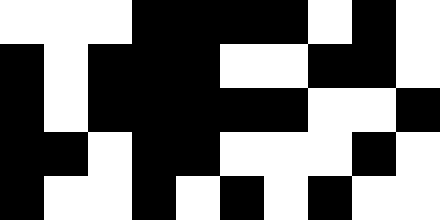[["white", "white", "white", "black", "black", "black", "black", "white", "black", "white"], ["black", "white", "black", "black", "black", "white", "white", "black", "black", "white"], ["black", "white", "black", "black", "black", "black", "black", "white", "white", "black"], ["black", "black", "white", "black", "black", "white", "white", "white", "black", "white"], ["black", "white", "white", "black", "white", "black", "white", "black", "white", "white"]]